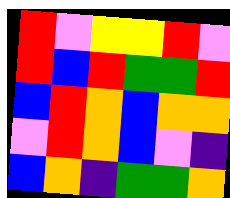[["red", "violet", "yellow", "yellow", "red", "violet"], ["red", "blue", "red", "green", "green", "red"], ["blue", "red", "orange", "blue", "orange", "orange"], ["violet", "red", "orange", "blue", "violet", "indigo"], ["blue", "orange", "indigo", "green", "green", "orange"]]